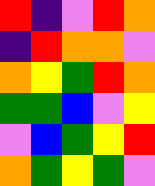[["red", "indigo", "violet", "red", "orange"], ["indigo", "red", "orange", "orange", "violet"], ["orange", "yellow", "green", "red", "orange"], ["green", "green", "blue", "violet", "yellow"], ["violet", "blue", "green", "yellow", "red"], ["orange", "green", "yellow", "green", "violet"]]